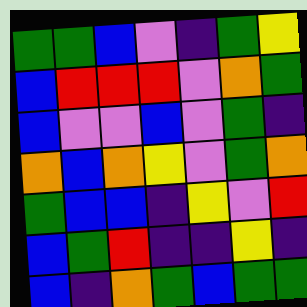[["green", "green", "blue", "violet", "indigo", "green", "yellow"], ["blue", "red", "red", "red", "violet", "orange", "green"], ["blue", "violet", "violet", "blue", "violet", "green", "indigo"], ["orange", "blue", "orange", "yellow", "violet", "green", "orange"], ["green", "blue", "blue", "indigo", "yellow", "violet", "red"], ["blue", "green", "red", "indigo", "indigo", "yellow", "indigo"], ["blue", "indigo", "orange", "green", "blue", "green", "green"]]